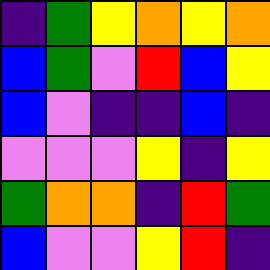[["indigo", "green", "yellow", "orange", "yellow", "orange"], ["blue", "green", "violet", "red", "blue", "yellow"], ["blue", "violet", "indigo", "indigo", "blue", "indigo"], ["violet", "violet", "violet", "yellow", "indigo", "yellow"], ["green", "orange", "orange", "indigo", "red", "green"], ["blue", "violet", "violet", "yellow", "red", "indigo"]]